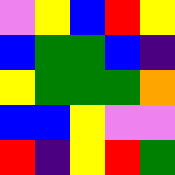[["violet", "yellow", "blue", "red", "yellow"], ["blue", "green", "green", "blue", "indigo"], ["yellow", "green", "green", "green", "orange"], ["blue", "blue", "yellow", "violet", "violet"], ["red", "indigo", "yellow", "red", "green"]]